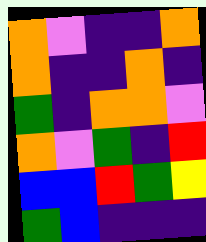[["orange", "violet", "indigo", "indigo", "orange"], ["orange", "indigo", "indigo", "orange", "indigo"], ["green", "indigo", "orange", "orange", "violet"], ["orange", "violet", "green", "indigo", "red"], ["blue", "blue", "red", "green", "yellow"], ["green", "blue", "indigo", "indigo", "indigo"]]